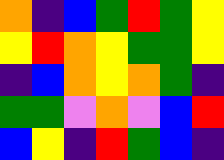[["orange", "indigo", "blue", "green", "red", "green", "yellow"], ["yellow", "red", "orange", "yellow", "green", "green", "yellow"], ["indigo", "blue", "orange", "yellow", "orange", "green", "indigo"], ["green", "green", "violet", "orange", "violet", "blue", "red"], ["blue", "yellow", "indigo", "red", "green", "blue", "indigo"]]